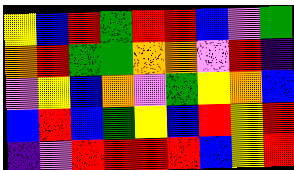[["yellow", "blue", "red", "green", "red", "red", "blue", "violet", "green"], ["orange", "red", "green", "green", "orange", "orange", "violet", "red", "indigo"], ["violet", "yellow", "blue", "orange", "violet", "green", "yellow", "orange", "blue"], ["blue", "red", "blue", "green", "yellow", "blue", "red", "yellow", "red"], ["indigo", "violet", "red", "red", "red", "red", "blue", "yellow", "red"]]